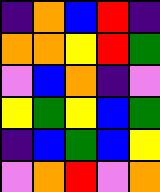[["indigo", "orange", "blue", "red", "indigo"], ["orange", "orange", "yellow", "red", "green"], ["violet", "blue", "orange", "indigo", "violet"], ["yellow", "green", "yellow", "blue", "green"], ["indigo", "blue", "green", "blue", "yellow"], ["violet", "orange", "red", "violet", "orange"]]